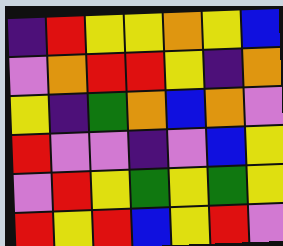[["indigo", "red", "yellow", "yellow", "orange", "yellow", "blue"], ["violet", "orange", "red", "red", "yellow", "indigo", "orange"], ["yellow", "indigo", "green", "orange", "blue", "orange", "violet"], ["red", "violet", "violet", "indigo", "violet", "blue", "yellow"], ["violet", "red", "yellow", "green", "yellow", "green", "yellow"], ["red", "yellow", "red", "blue", "yellow", "red", "violet"]]